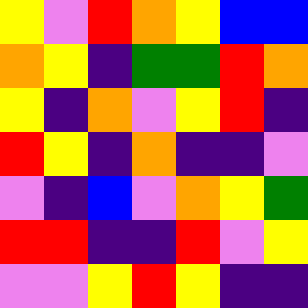[["yellow", "violet", "red", "orange", "yellow", "blue", "blue"], ["orange", "yellow", "indigo", "green", "green", "red", "orange"], ["yellow", "indigo", "orange", "violet", "yellow", "red", "indigo"], ["red", "yellow", "indigo", "orange", "indigo", "indigo", "violet"], ["violet", "indigo", "blue", "violet", "orange", "yellow", "green"], ["red", "red", "indigo", "indigo", "red", "violet", "yellow"], ["violet", "violet", "yellow", "red", "yellow", "indigo", "indigo"]]